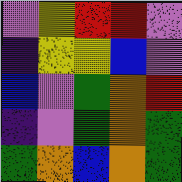[["violet", "yellow", "red", "red", "violet"], ["indigo", "yellow", "yellow", "blue", "violet"], ["blue", "violet", "green", "orange", "red"], ["indigo", "violet", "green", "orange", "green"], ["green", "orange", "blue", "orange", "green"]]